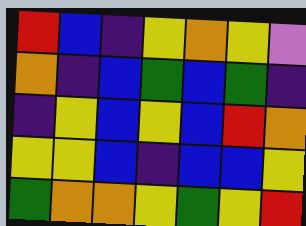[["red", "blue", "indigo", "yellow", "orange", "yellow", "violet"], ["orange", "indigo", "blue", "green", "blue", "green", "indigo"], ["indigo", "yellow", "blue", "yellow", "blue", "red", "orange"], ["yellow", "yellow", "blue", "indigo", "blue", "blue", "yellow"], ["green", "orange", "orange", "yellow", "green", "yellow", "red"]]